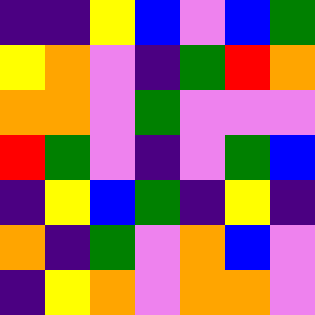[["indigo", "indigo", "yellow", "blue", "violet", "blue", "green"], ["yellow", "orange", "violet", "indigo", "green", "red", "orange"], ["orange", "orange", "violet", "green", "violet", "violet", "violet"], ["red", "green", "violet", "indigo", "violet", "green", "blue"], ["indigo", "yellow", "blue", "green", "indigo", "yellow", "indigo"], ["orange", "indigo", "green", "violet", "orange", "blue", "violet"], ["indigo", "yellow", "orange", "violet", "orange", "orange", "violet"]]